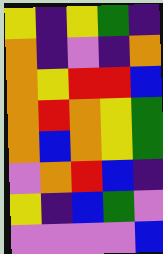[["yellow", "indigo", "yellow", "green", "indigo"], ["orange", "indigo", "violet", "indigo", "orange"], ["orange", "yellow", "red", "red", "blue"], ["orange", "red", "orange", "yellow", "green"], ["orange", "blue", "orange", "yellow", "green"], ["violet", "orange", "red", "blue", "indigo"], ["yellow", "indigo", "blue", "green", "violet"], ["violet", "violet", "violet", "violet", "blue"]]